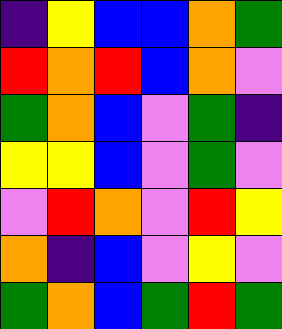[["indigo", "yellow", "blue", "blue", "orange", "green"], ["red", "orange", "red", "blue", "orange", "violet"], ["green", "orange", "blue", "violet", "green", "indigo"], ["yellow", "yellow", "blue", "violet", "green", "violet"], ["violet", "red", "orange", "violet", "red", "yellow"], ["orange", "indigo", "blue", "violet", "yellow", "violet"], ["green", "orange", "blue", "green", "red", "green"]]